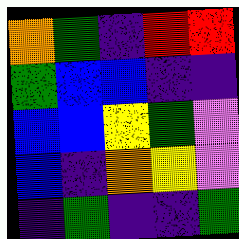[["orange", "green", "indigo", "red", "red"], ["green", "blue", "blue", "indigo", "indigo"], ["blue", "blue", "yellow", "green", "violet"], ["blue", "indigo", "orange", "yellow", "violet"], ["indigo", "green", "indigo", "indigo", "green"]]